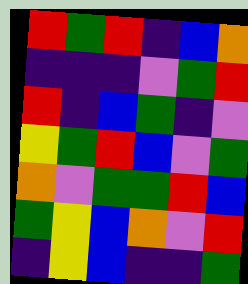[["red", "green", "red", "indigo", "blue", "orange"], ["indigo", "indigo", "indigo", "violet", "green", "red"], ["red", "indigo", "blue", "green", "indigo", "violet"], ["yellow", "green", "red", "blue", "violet", "green"], ["orange", "violet", "green", "green", "red", "blue"], ["green", "yellow", "blue", "orange", "violet", "red"], ["indigo", "yellow", "blue", "indigo", "indigo", "green"]]